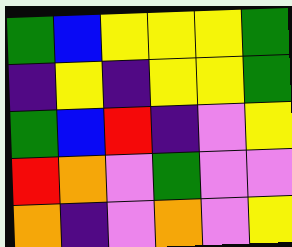[["green", "blue", "yellow", "yellow", "yellow", "green"], ["indigo", "yellow", "indigo", "yellow", "yellow", "green"], ["green", "blue", "red", "indigo", "violet", "yellow"], ["red", "orange", "violet", "green", "violet", "violet"], ["orange", "indigo", "violet", "orange", "violet", "yellow"]]